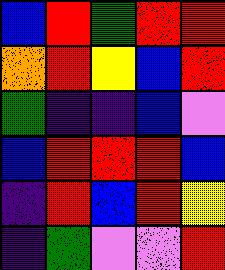[["blue", "red", "green", "red", "red"], ["orange", "red", "yellow", "blue", "red"], ["green", "indigo", "indigo", "blue", "violet"], ["blue", "red", "red", "red", "blue"], ["indigo", "red", "blue", "red", "yellow"], ["indigo", "green", "violet", "violet", "red"]]